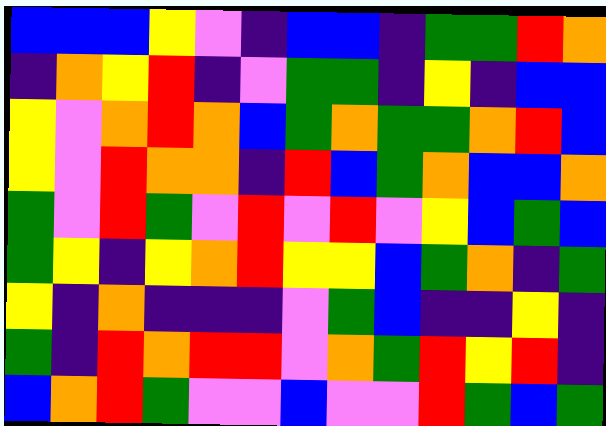[["blue", "blue", "blue", "yellow", "violet", "indigo", "blue", "blue", "indigo", "green", "green", "red", "orange"], ["indigo", "orange", "yellow", "red", "indigo", "violet", "green", "green", "indigo", "yellow", "indigo", "blue", "blue"], ["yellow", "violet", "orange", "red", "orange", "blue", "green", "orange", "green", "green", "orange", "red", "blue"], ["yellow", "violet", "red", "orange", "orange", "indigo", "red", "blue", "green", "orange", "blue", "blue", "orange"], ["green", "violet", "red", "green", "violet", "red", "violet", "red", "violet", "yellow", "blue", "green", "blue"], ["green", "yellow", "indigo", "yellow", "orange", "red", "yellow", "yellow", "blue", "green", "orange", "indigo", "green"], ["yellow", "indigo", "orange", "indigo", "indigo", "indigo", "violet", "green", "blue", "indigo", "indigo", "yellow", "indigo"], ["green", "indigo", "red", "orange", "red", "red", "violet", "orange", "green", "red", "yellow", "red", "indigo"], ["blue", "orange", "red", "green", "violet", "violet", "blue", "violet", "violet", "red", "green", "blue", "green"]]